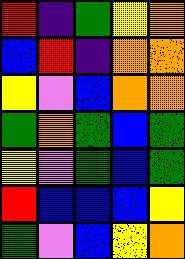[["red", "indigo", "green", "yellow", "orange"], ["blue", "red", "indigo", "orange", "orange"], ["yellow", "violet", "blue", "orange", "orange"], ["green", "orange", "green", "blue", "green"], ["yellow", "violet", "green", "blue", "green"], ["red", "blue", "blue", "blue", "yellow"], ["green", "violet", "blue", "yellow", "orange"]]